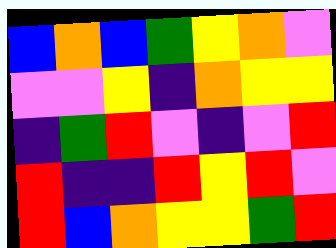[["blue", "orange", "blue", "green", "yellow", "orange", "violet"], ["violet", "violet", "yellow", "indigo", "orange", "yellow", "yellow"], ["indigo", "green", "red", "violet", "indigo", "violet", "red"], ["red", "indigo", "indigo", "red", "yellow", "red", "violet"], ["red", "blue", "orange", "yellow", "yellow", "green", "red"]]